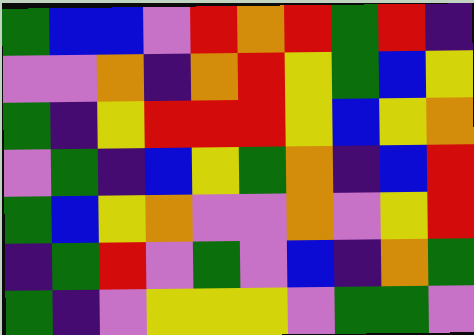[["green", "blue", "blue", "violet", "red", "orange", "red", "green", "red", "indigo"], ["violet", "violet", "orange", "indigo", "orange", "red", "yellow", "green", "blue", "yellow"], ["green", "indigo", "yellow", "red", "red", "red", "yellow", "blue", "yellow", "orange"], ["violet", "green", "indigo", "blue", "yellow", "green", "orange", "indigo", "blue", "red"], ["green", "blue", "yellow", "orange", "violet", "violet", "orange", "violet", "yellow", "red"], ["indigo", "green", "red", "violet", "green", "violet", "blue", "indigo", "orange", "green"], ["green", "indigo", "violet", "yellow", "yellow", "yellow", "violet", "green", "green", "violet"]]